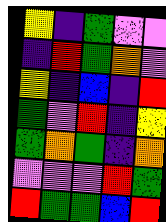[["yellow", "indigo", "green", "violet", "violet"], ["indigo", "red", "green", "orange", "violet"], ["yellow", "indigo", "blue", "indigo", "red"], ["green", "violet", "red", "indigo", "yellow"], ["green", "orange", "green", "indigo", "orange"], ["violet", "violet", "violet", "red", "green"], ["red", "green", "green", "blue", "red"]]